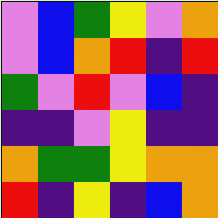[["violet", "blue", "green", "yellow", "violet", "orange"], ["violet", "blue", "orange", "red", "indigo", "red"], ["green", "violet", "red", "violet", "blue", "indigo"], ["indigo", "indigo", "violet", "yellow", "indigo", "indigo"], ["orange", "green", "green", "yellow", "orange", "orange"], ["red", "indigo", "yellow", "indigo", "blue", "orange"]]